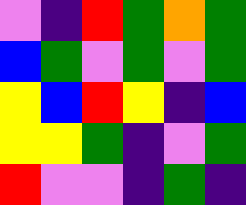[["violet", "indigo", "red", "green", "orange", "green"], ["blue", "green", "violet", "green", "violet", "green"], ["yellow", "blue", "red", "yellow", "indigo", "blue"], ["yellow", "yellow", "green", "indigo", "violet", "green"], ["red", "violet", "violet", "indigo", "green", "indigo"]]